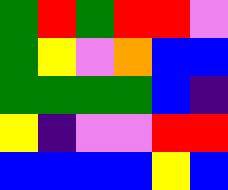[["green", "red", "green", "red", "red", "violet"], ["green", "yellow", "violet", "orange", "blue", "blue"], ["green", "green", "green", "green", "blue", "indigo"], ["yellow", "indigo", "violet", "violet", "red", "red"], ["blue", "blue", "blue", "blue", "yellow", "blue"]]